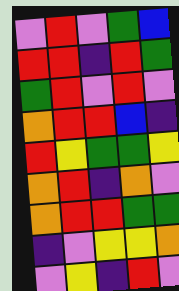[["violet", "red", "violet", "green", "blue"], ["red", "red", "indigo", "red", "green"], ["green", "red", "violet", "red", "violet"], ["orange", "red", "red", "blue", "indigo"], ["red", "yellow", "green", "green", "yellow"], ["orange", "red", "indigo", "orange", "violet"], ["orange", "red", "red", "green", "green"], ["indigo", "violet", "yellow", "yellow", "orange"], ["violet", "yellow", "indigo", "red", "violet"]]